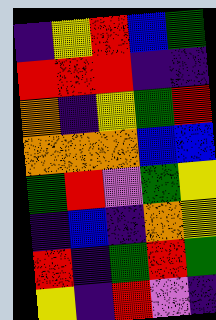[["indigo", "yellow", "red", "blue", "green"], ["red", "red", "red", "indigo", "indigo"], ["orange", "indigo", "yellow", "green", "red"], ["orange", "orange", "orange", "blue", "blue"], ["green", "red", "violet", "green", "yellow"], ["indigo", "blue", "indigo", "orange", "yellow"], ["red", "indigo", "green", "red", "green"], ["yellow", "indigo", "red", "violet", "indigo"]]